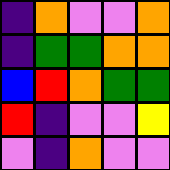[["indigo", "orange", "violet", "violet", "orange"], ["indigo", "green", "green", "orange", "orange"], ["blue", "red", "orange", "green", "green"], ["red", "indigo", "violet", "violet", "yellow"], ["violet", "indigo", "orange", "violet", "violet"]]